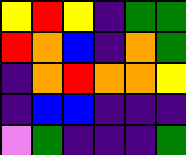[["yellow", "red", "yellow", "indigo", "green", "green"], ["red", "orange", "blue", "indigo", "orange", "green"], ["indigo", "orange", "red", "orange", "orange", "yellow"], ["indigo", "blue", "blue", "indigo", "indigo", "indigo"], ["violet", "green", "indigo", "indigo", "indigo", "green"]]